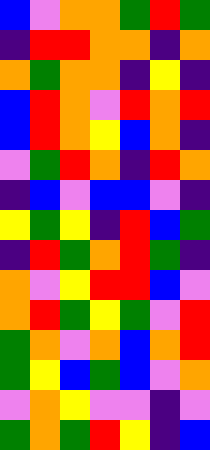[["blue", "violet", "orange", "orange", "green", "red", "green"], ["indigo", "red", "red", "orange", "orange", "indigo", "orange"], ["orange", "green", "orange", "orange", "indigo", "yellow", "indigo"], ["blue", "red", "orange", "violet", "red", "orange", "red"], ["blue", "red", "orange", "yellow", "blue", "orange", "indigo"], ["violet", "green", "red", "orange", "indigo", "red", "orange"], ["indigo", "blue", "violet", "blue", "blue", "violet", "indigo"], ["yellow", "green", "yellow", "indigo", "red", "blue", "green"], ["indigo", "red", "green", "orange", "red", "green", "indigo"], ["orange", "violet", "yellow", "red", "red", "blue", "violet"], ["orange", "red", "green", "yellow", "green", "violet", "red"], ["green", "orange", "violet", "orange", "blue", "orange", "red"], ["green", "yellow", "blue", "green", "blue", "violet", "orange"], ["violet", "orange", "yellow", "violet", "violet", "indigo", "violet"], ["green", "orange", "green", "red", "yellow", "indigo", "blue"]]